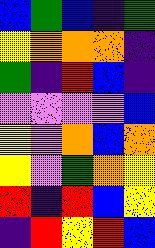[["blue", "green", "blue", "indigo", "green"], ["yellow", "orange", "orange", "orange", "indigo"], ["green", "indigo", "red", "blue", "indigo"], ["violet", "violet", "violet", "violet", "blue"], ["yellow", "violet", "orange", "blue", "orange"], ["yellow", "violet", "green", "orange", "yellow"], ["red", "indigo", "red", "blue", "yellow"], ["indigo", "red", "yellow", "red", "blue"]]